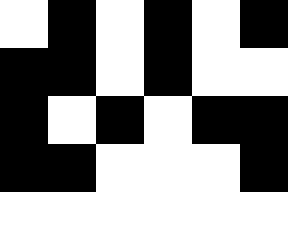[["white", "black", "white", "black", "white", "black"], ["black", "black", "white", "black", "white", "white"], ["black", "white", "black", "white", "black", "black"], ["black", "black", "white", "white", "white", "black"], ["white", "white", "white", "white", "white", "white"]]